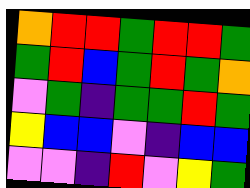[["orange", "red", "red", "green", "red", "red", "green"], ["green", "red", "blue", "green", "red", "green", "orange"], ["violet", "green", "indigo", "green", "green", "red", "green"], ["yellow", "blue", "blue", "violet", "indigo", "blue", "blue"], ["violet", "violet", "indigo", "red", "violet", "yellow", "green"]]